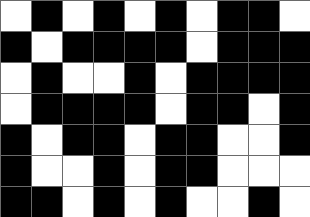[["white", "black", "white", "black", "white", "black", "white", "black", "black", "white"], ["black", "white", "black", "black", "black", "black", "white", "black", "black", "black"], ["white", "black", "white", "white", "black", "white", "black", "black", "black", "black"], ["white", "black", "black", "black", "black", "white", "black", "black", "white", "black"], ["black", "white", "black", "black", "white", "black", "black", "white", "white", "black"], ["black", "white", "white", "black", "white", "black", "black", "white", "white", "white"], ["black", "black", "white", "black", "white", "black", "white", "white", "black", "white"]]